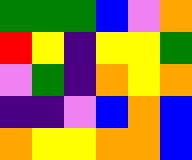[["green", "green", "green", "blue", "violet", "orange"], ["red", "yellow", "indigo", "yellow", "yellow", "green"], ["violet", "green", "indigo", "orange", "yellow", "orange"], ["indigo", "indigo", "violet", "blue", "orange", "blue"], ["orange", "yellow", "yellow", "orange", "orange", "blue"]]